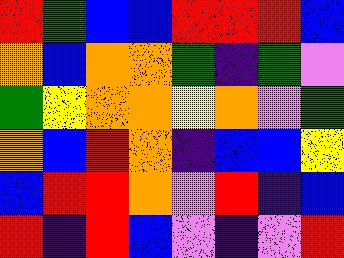[["red", "green", "blue", "blue", "red", "red", "red", "blue"], ["orange", "blue", "orange", "orange", "green", "indigo", "green", "violet"], ["green", "yellow", "orange", "orange", "yellow", "orange", "violet", "green"], ["orange", "blue", "red", "orange", "indigo", "blue", "blue", "yellow"], ["blue", "red", "red", "orange", "violet", "red", "indigo", "blue"], ["red", "indigo", "red", "blue", "violet", "indigo", "violet", "red"]]